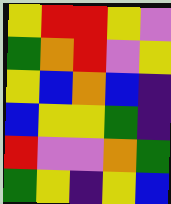[["yellow", "red", "red", "yellow", "violet"], ["green", "orange", "red", "violet", "yellow"], ["yellow", "blue", "orange", "blue", "indigo"], ["blue", "yellow", "yellow", "green", "indigo"], ["red", "violet", "violet", "orange", "green"], ["green", "yellow", "indigo", "yellow", "blue"]]